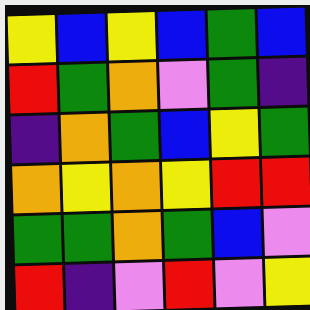[["yellow", "blue", "yellow", "blue", "green", "blue"], ["red", "green", "orange", "violet", "green", "indigo"], ["indigo", "orange", "green", "blue", "yellow", "green"], ["orange", "yellow", "orange", "yellow", "red", "red"], ["green", "green", "orange", "green", "blue", "violet"], ["red", "indigo", "violet", "red", "violet", "yellow"]]